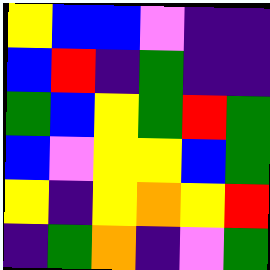[["yellow", "blue", "blue", "violet", "indigo", "indigo"], ["blue", "red", "indigo", "green", "indigo", "indigo"], ["green", "blue", "yellow", "green", "red", "green"], ["blue", "violet", "yellow", "yellow", "blue", "green"], ["yellow", "indigo", "yellow", "orange", "yellow", "red"], ["indigo", "green", "orange", "indigo", "violet", "green"]]